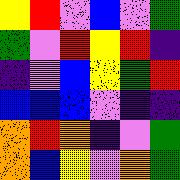[["yellow", "red", "violet", "blue", "violet", "green"], ["green", "violet", "red", "yellow", "red", "indigo"], ["indigo", "violet", "blue", "yellow", "green", "red"], ["blue", "blue", "blue", "violet", "indigo", "indigo"], ["orange", "red", "orange", "indigo", "violet", "green"], ["orange", "blue", "yellow", "violet", "orange", "green"]]